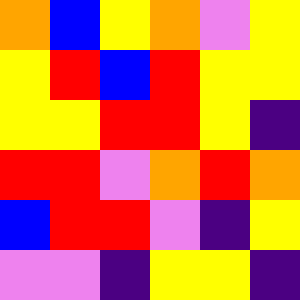[["orange", "blue", "yellow", "orange", "violet", "yellow"], ["yellow", "red", "blue", "red", "yellow", "yellow"], ["yellow", "yellow", "red", "red", "yellow", "indigo"], ["red", "red", "violet", "orange", "red", "orange"], ["blue", "red", "red", "violet", "indigo", "yellow"], ["violet", "violet", "indigo", "yellow", "yellow", "indigo"]]